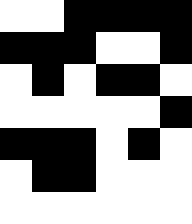[["white", "white", "black", "black", "black", "black"], ["black", "black", "black", "white", "white", "black"], ["white", "black", "white", "black", "black", "white"], ["white", "white", "white", "white", "white", "black"], ["black", "black", "black", "white", "black", "white"], ["white", "black", "black", "white", "white", "white"], ["white", "white", "white", "white", "white", "white"]]